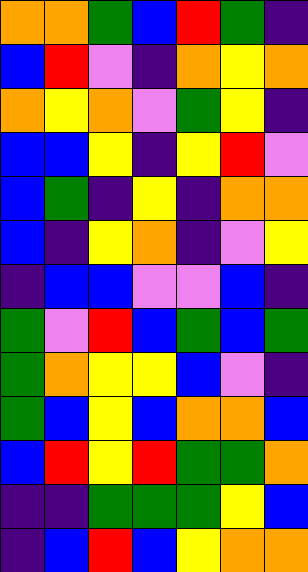[["orange", "orange", "green", "blue", "red", "green", "indigo"], ["blue", "red", "violet", "indigo", "orange", "yellow", "orange"], ["orange", "yellow", "orange", "violet", "green", "yellow", "indigo"], ["blue", "blue", "yellow", "indigo", "yellow", "red", "violet"], ["blue", "green", "indigo", "yellow", "indigo", "orange", "orange"], ["blue", "indigo", "yellow", "orange", "indigo", "violet", "yellow"], ["indigo", "blue", "blue", "violet", "violet", "blue", "indigo"], ["green", "violet", "red", "blue", "green", "blue", "green"], ["green", "orange", "yellow", "yellow", "blue", "violet", "indigo"], ["green", "blue", "yellow", "blue", "orange", "orange", "blue"], ["blue", "red", "yellow", "red", "green", "green", "orange"], ["indigo", "indigo", "green", "green", "green", "yellow", "blue"], ["indigo", "blue", "red", "blue", "yellow", "orange", "orange"]]